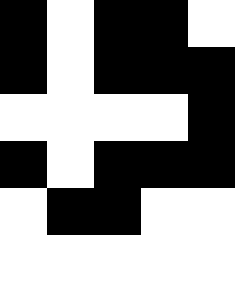[["black", "white", "black", "black", "white"], ["black", "white", "black", "black", "black"], ["white", "white", "white", "white", "black"], ["black", "white", "black", "black", "black"], ["white", "black", "black", "white", "white"], ["white", "white", "white", "white", "white"]]